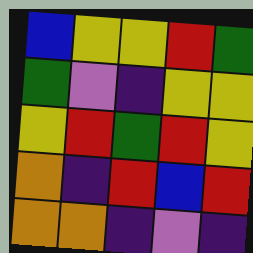[["blue", "yellow", "yellow", "red", "green"], ["green", "violet", "indigo", "yellow", "yellow"], ["yellow", "red", "green", "red", "yellow"], ["orange", "indigo", "red", "blue", "red"], ["orange", "orange", "indigo", "violet", "indigo"]]